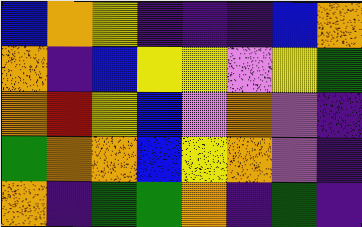[["blue", "orange", "yellow", "indigo", "indigo", "indigo", "blue", "orange"], ["orange", "indigo", "blue", "yellow", "yellow", "violet", "yellow", "green"], ["orange", "red", "yellow", "blue", "violet", "orange", "violet", "indigo"], ["green", "orange", "orange", "blue", "yellow", "orange", "violet", "indigo"], ["orange", "indigo", "green", "green", "orange", "indigo", "green", "indigo"]]